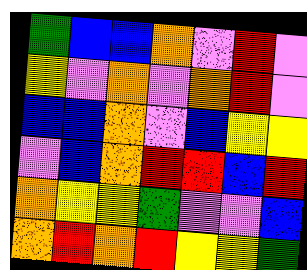[["green", "blue", "blue", "orange", "violet", "red", "violet"], ["yellow", "violet", "orange", "violet", "orange", "red", "violet"], ["blue", "blue", "orange", "violet", "blue", "yellow", "yellow"], ["violet", "blue", "orange", "red", "red", "blue", "red"], ["orange", "yellow", "yellow", "green", "violet", "violet", "blue"], ["orange", "red", "orange", "red", "yellow", "yellow", "green"]]